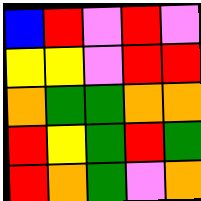[["blue", "red", "violet", "red", "violet"], ["yellow", "yellow", "violet", "red", "red"], ["orange", "green", "green", "orange", "orange"], ["red", "yellow", "green", "red", "green"], ["red", "orange", "green", "violet", "orange"]]